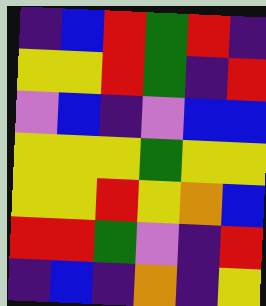[["indigo", "blue", "red", "green", "red", "indigo"], ["yellow", "yellow", "red", "green", "indigo", "red"], ["violet", "blue", "indigo", "violet", "blue", "blue"], ["yellow", "yellow", "yellow", "green", "yellow", "yellow"], ["yellow", "yellow", "red", "yellow", "orange", "blue"], ["red", "red", "green", "violet", "indigo", "red"], ["indigo", "blue", "indigo", "orange", "indigo", "yellow"]]